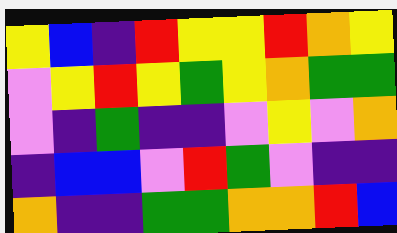[["yellow", "blue", "indigo", "red", "yellow", "yellow", "red", "orange", "yellow"], ["violet", "yellow", "red", "yellow", "green", "yellow", "orange", "green", "green"], ["violet", "indigo", "green", "indigo", "indigo", "violet", "yellow", "violet", "orange"], ["indigo", "blue", "blue", "violet", "red", "green", "violet", "indigo", "indigo"], ["orange", "indigo", "indigo", "green", "green", "orange", "orange", "red", "blue"]]